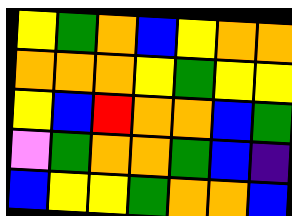[["yellow", "green", "orange", "blue", "yellow", "orange", "orange"], ["orange", "orange", "orange", "yellow", "green", "yellow", "yellow"], ["yellow", "blue", "red", "orange", "orange", "blue", "green"], ["violet", "green", "orange", "orange", "green", "blue", "indigo"], ["blue", "yellow", "yellow", "green", "orange", "orange", "blue"]]